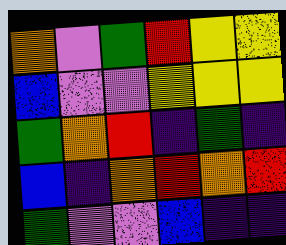[["orange", "violet", "green", "red", "yellow", "yellow"], ["blue", "violet", "violet", "yellow", "yellow", "yellow"], ["green", "orange", "red", "indigo", "green", "indigo"], ["blue", "indigo", "orange", "red", "orange", "red"], ["green", "violet", "violet", "blue", "indigo", "indigo"]]